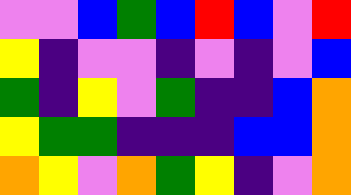[["violet", "violet", "blue", "green", "blue", "red", "blue", "violet", "red"], ["yellow", "indigo", "violet", "violet", "indigo", "violet", "indigo", "violet", "blue"], ["green", "indigo", "yellow", "violet", "green", "indigo", "indigo", "blue", "orange"], ["yellow", "green", "green", "indigo", "indigo", "indigo", "blue", "blue", "orange"], ["orange", "yellow", "violet", "orange", "green", "yellow", "indigo", "violet", "orange"]]